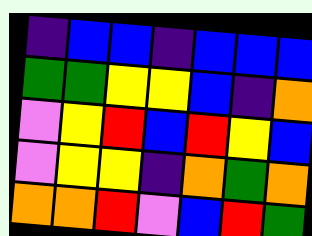[["indigo", "blue", "blue", "indigo", "blue", "blue", "blue"], ["green", "green", "yellow", "yellow", "blue", "indigo", "orange"], ["violet", "yellow", "red", "blue", "red", "yellow", "blue"], ["violet", "yellow", "yellow", "indigo", "orange", "green", "orange"], ["orange", "orange", "red", "violet", "blue", "red", "green"]]